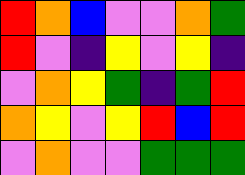[["red", "orange", "blue", "violet", "violet", "orange", "green"], ["red", "violet", "indigo", "yellow", "violet", "yellow", "indigo"], ["violet", "orange", "yellow", "green", "indigo", "green", "red"], ["orange", "yellow", "violet", "yellow", "red", "blue", "red"], ["violet", "orange", "violet", "violet", "green", "green", "green"]]